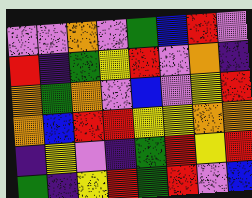[["violet", "violet", "orange", "violet", "green", "blue", "red", "violet"], ["red", "indigo", "green", "yellow", "red", "violet", "orange", "indigo"], ["orange", "green", "orange", "violet", "blue", "violet", "yellow", "red"], ["orange", "blue", "red", "red", "yellow", "yellow", "orange", "orange"], ["indigo", "yellow", "violet", "indigo", "green", "red", "yellow", "red"], ["green", "indigo", "yellow", "red", "green", "red", "violet", "blue"]]